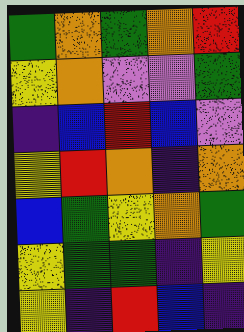[["green", "orange", "green", "orange", "red"], ["yellow", "orange", "violet", "violet", "green"], ["indigo", "blue", "red", "blue", "violet"], ["yellow", "red", "orange", "indigo", "orange"], ["blue", "green", "yellow", "orange", "green"], ["yellow", "green", "green", "indigo", "yellow"], ["yellow", "indigo", "red", "blue", "indigo"]]